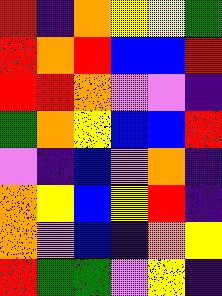[["red", "indigo", "orange", "yellow", "yellow", "green"], ["red", "orange", "red", "blue", "blue", "red"], ["red", "red", "orange", "violet", "violet", "indigo"], ["green", "orange", "yellow", "blue", "blue", "red"], ["violet", "indigo", "blue", "violet", "orange", "indigo"], ["orange", "yellow", "blue", "yellow", "red", "indigo"], ["orange", "violet", "blue", "indigo", "orange", "yellow"], ["red", "green", "green", "violet", "yellow", "indigo"]]